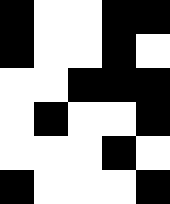[["black", "white", "white", "black", "black"], ["black", "white", "white", "black", "white"], ["white", "white", "black", "black", "black"], ["white", "black", "white", "white", "black"], ["white", "white", "white", "black", "white"], ["black", "white", "white", "white", "black"]]